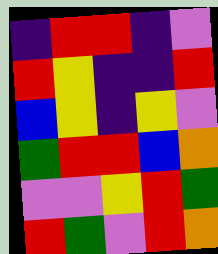[["indigo", "red", "red", "indigo", "violet"], ["red", "yellow", "indigo", "indigo", "red"], ["blue", "yellow", "indigo", "yellow", "violet"], ["green", "red", "red", "blue", "orange"], ["violet", "violet", "yellow", "red", "green"], ["red", "green", "violet", "red", "orange"]]